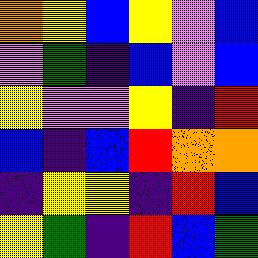[["orange", "yellow", "blue", "yellow", "violet", "blue"], ["violet", "green", "indigo", "blue", "violet", "blue"], ["yellow", "violet", "violet", "yellow", "indigo", "red"], ["blue", "indigo", "blue", "red", "orange", "orange"], ["indigo", "yellow", "yellow", "indigo", "red", "blue"], ["yellow", "green", "indigo", "red", "blue", "green"]]